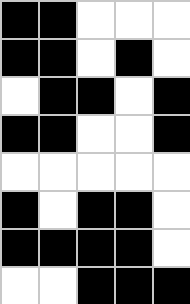[["black", "black", "white", "white", "white"], ["black", "black", "white", "black", "white"], ["white", "black", "black", "white", "black"], ["black", "black", "white", "white", "black"], ["white", "white", "white", "white", "white"], ["black", "white", "black", "black", "white"], ["black", "black", "black", "black", "white"], ["white", "white", "black", "black", "black"]]